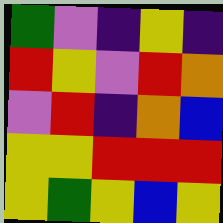[["green", "violet", "indigo", "yellow", "indigo"], ["red", "yellow", "violet", "red", "orange"], ["violet", "red", "indigo", "orange", "blue"], ["yellow", "yellow", "red", "red", "red"], ["yellow", "green", "yellow", "blue", "yellow"]]